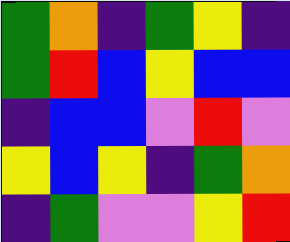[["green", "orange", "indigo", "green", "yellow", "indigo"], ["green", "red", "blue", "yellow", "blue", "blue"], ["indigo", "blue", "blue", "violet", "red", "violet"], ["yellow", "blue", "yellow", "indigo", "green", "orange"], ["indigo", "green", "violet", "violet", "yellow", "red"]]